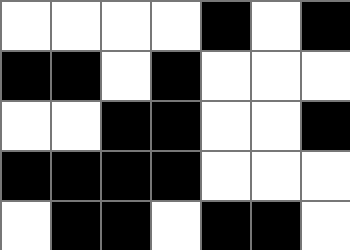[["white", "white", "white", "white", "black", "white", "black"], ["black", "black", "white", "black", "white", "white", "white"], ["white", "white", "black", "black", "white", "white", "black"], ["black", "black", "black", "black", "white", "white", "white"], ["white", "black", "black", "white", "black", "black", "white"]]